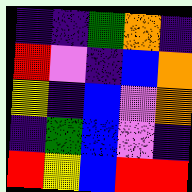[["indigo", "indigo", "green", "orange", "indigo"], ["red", "violet", "indigo", "blue", "orange"], ["yellow", "indigo", "blue", "violet", "orange"], ["indigo", "green", "blue", "violet", "indigo"], ["red", "yellow", "blue", "red", "red"]]